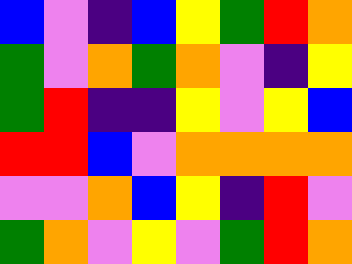[["blue", "violet", "indigo", "blue", "yellow", "green", "red", "orange"], ["green", "violet", "orange", "green", "orange", "violet", "indigo", "yellow"], ["green", "red", "indigo", "indigo", "yellow", "violet", "yellow", "blue"], ["red", "red", "blue", "violet", "orange", "orange", "orange", "orange"], ["violet", "violet", "orange", "blue", "yellow", "indigo", "red", "violet"], ["green", "orange", "violet", "yellow", "violet", "green", "red", "orange"]]